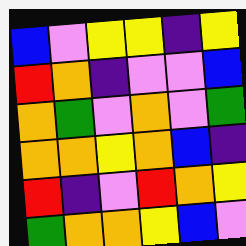[["blue", "violet", "yellow", "yellow", "indigo", "yellow"], ["red", "orange", "indigo", "violet", "violet", "blue"], ["orange", "green", "violet", "orange", "violet", "green"], ["orange", "orange", "yellow", "orange", "blue", "indigo"], ["red", "indigo", "violet", "red", "orange", "yellow"], ["green", "orange", "orange", "yellow", "blue", "violet"]]